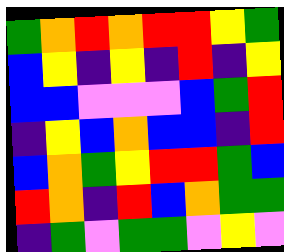[["green", "orange", "red", "orange", "red", "red", "yellow", "green"], ["blue", "yellow", "indigo", "yellow", "indigo", "red", "indigo", "yellow"], ["blue", "blue", "violet", "violet", "violet", "blue", "green", "red"], ["indigo", "yellow", "blue", "orange", "blue", "blue", "indigo", "red"], ["blue", "orange", "green", "yellow", "red", "red", "green", "blue"], ["red", "orange", "indigo", "red", "blue", "orange", "green", "green"], ["indigo", "green", "violet", "green", "green", "violet", "yellow", "violet"]]